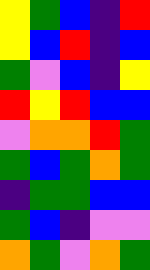[["yellow", "green", "blue", "indigo", "red"], ["yellow", "blue", "red", "indigo", "blue"], ["green", "violet", "blue", "indigo", "yellow"], ["red", "yellow", "red", "blue", "blue"], ["violet", "orange", "orange", "red", "green"], ["green", "blue", "green", "orange", "green"], ["indigo", "green", "green", "blue", "blue"], ["green", "blue", "indigo", "violet", "violet"], ["orange", "green", "violet", "orange", "green"]]